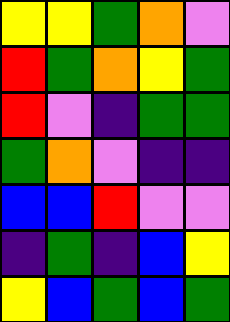[["yellow", "yellow", "green", "orange", "violet"], ["red", "green", "orange", "yellow", "green"], ["red", "violet", "indigo", "green", "green"], ["green", "orange", "violet", "indigo", "indigo"], ["blue", "blue", "red", "violet", "violet"], ["indigo", "green", "indigo", "blue", "yellow"], ["yellow", "blue", "green", "blue", "green"]]